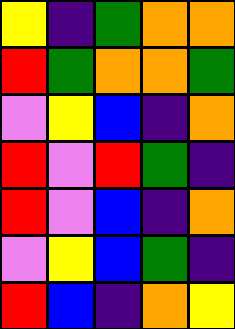[["yellow", "indigo", "green", "orange", "orange"], ["red", "green", "orange", "orange", "green"], ["violet", "yellow", "blue", "indigo", "orange"], ["red", "violet", "red", "green", "indigo"], ["red", "violet", "blue", "indigo", "orange"], ["violet", "yellow", "blue", "green", "indigo"], ["red", "blue", "indigo", "orange", "yellow"]]